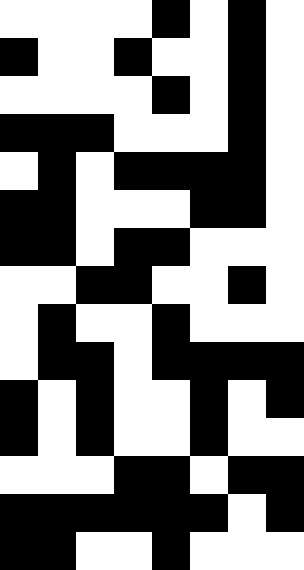[["white", "white", "white", "white", "black", "white", "black", "white"], ["black", "white", "white", "black", "white", "white", "black", "white"], ["white", "white", "white", "white", "black", "white", "black", "white"], ["black", "black", "black", "white", "white", "white", "black", "white"], ["white", "black", "white", "black", "black", "black", "black", "white"], ["black", "black", "white", "white", "white", "black", "black", "white"], ["black", "black", "white", "black", "black", "white", "white", "white"], ["white", "white", "black", "black", "white", "white", "black", "white"], ["white", "black", "white", "white", "black", "white", "white", "white"], ["white", "black", "black", "white", "black", "black", "black", "black"], ["black", "white", "black", "white", "white", "black", "white", "black"], ["black", "white", "black", "white", "white", "black", "white", "white"], ["white", "white", "white", "black", "black", "white", "black", "black"], ["black", "black", "black", "black", "black", "black", "white", "black"], ["black", "black", "white", "white", "black", "white", "white", "white"]]